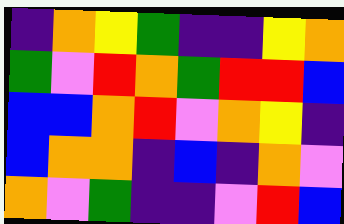[["indigo", "orange", "yellow", "green", "indigo", "indigo", "yellow", "orange"], ["green", "violet", "red", "orange", "green", "red", "red", "blue"], ["blue", "blue", "orange", "red", "violet", "orange", "yellow", "indigo"], ["blue", "orange", "orange", "indigo", "blue", "indigo", "orange", "violet"], ["orange", "violet", "green", "indigo", "indigo", "violet", "red", "blue"]]